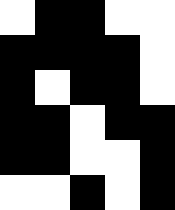[["white", "black", "black", "white", "white"], ["black", "black", "black", "black", "white"], ["black", "white", "black", "black", "white"], ["black", "black", "white", "black", "black"], ["black", "black", "white", "white", "black"], ["white", "white", "black", "white", "black"]]